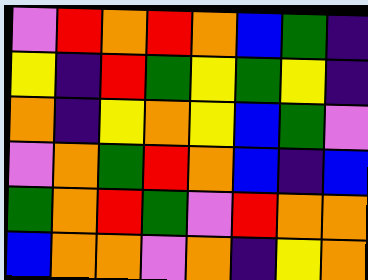[["violet", "red", "orange", "red", "orange", "blue", "green", "indigo"], ["yellow", "indigo", "red", "green", "yellow", "green", "yellow", "indigo"], ["orange", "indigo", "yellow", "orange", "yellow", "blue", "green", "violet"], ["violet", "orange", "green", "red", "orange", "blue", "indigo", "blue"], ["green", "orange", "red", "green", "violet", "red", "orange", "orange"], ["blue", "orange", "orange", "violet", "orange", "indigo", "yellow", "orange"]]